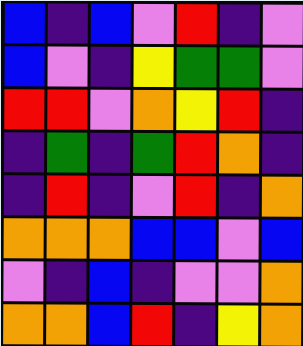[["blue", "indigo", "blue", "violet", "red", "indigo", "violet"], ["blue", "violet", "indigo", "yellow", "green", "green", "violet"], ["red", "red", "violet", "orange", "yellow", "red", "indigo"], ["indigo", "green", "indigo", "green", "red", "orange", "indigo"], ["indigo", "red", "indigo", "violet", "red", "indigo", "orange"], ["orange", "orange", "orange", "blue", "blue", "violet", "blue"], ["violet", "indigo", "blue", "indigo", "violet", "violet", "orange"], ["orange", "orange", "blue", "red", "indigo", "yellow", "orange"]]